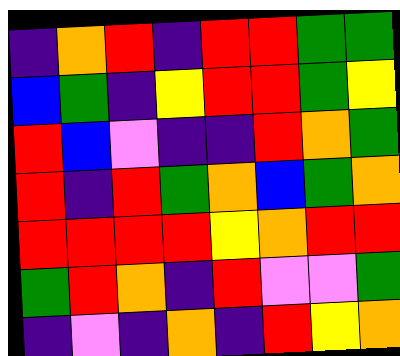[["indigo", "orange", "red", "indigo", "red", "red", "green", "green"], ["blue", "green", "indigo", "yellow", "red", "red", "green", "yellow"], ["red", "blue", "violet", "indigo", "indigo", "red", "orange", "green"], ["red", "indigo", "red", "green", "orange", "blue", "green", "orange"], ["red", "red", "red", "red", "yellow", "orange", "red", "red"], ["green", "red", "orange", "indigo", "red", "violet", "violet", "green"], ["indigo", "violet", "indigo", "orange", "indigo", "red", "yellow", "orange"]]